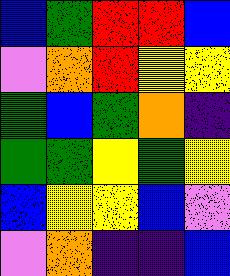[["blue", "green", "red", "red", "blue"], ["violet", "orange", "red", "yellow", "yellow"], ["green", "blue", "green", "orange", "indigo"], ["green", "green", "yellow", "green", "yellow"], ["blue", "yellow", "yellow", "blue", "violet"], ["violet", "orange", "indigo", "indigo", "blue"]]